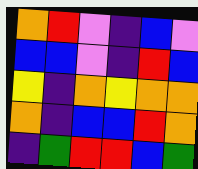[["orange", "red", "violet", "indigo", "blue", "violet"], ["blue", "blue", "violet", "indigo", "red", "blue"], ["yellow", "indigo", "orange", "yellow", "orange", "orange"], ["orange", "indigo", "blue", "blue", "red", "orange"], ["indigo", "green", "red", "red", "blue", "green"]]